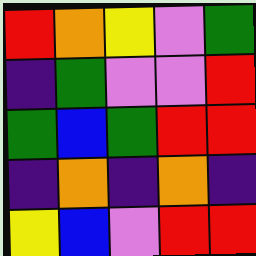[["red", "orange", "yellow", "violet", "green"], ["indigo", "green", "violet", "violet", "red"], ["green", "blue", "green", "red", "red"], ["indigo", "orange", "indigo", "orange", "indigo"], ["yellow", "blue", "violet", "red", "red"]]